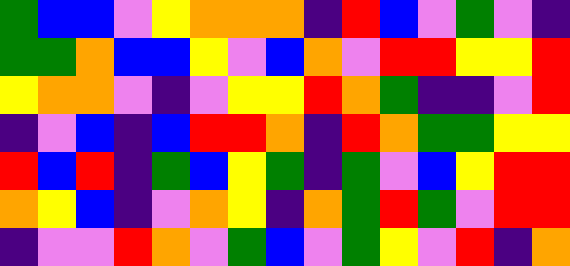[["green", "blue", "blue", "violet", "yellow", "orange", "orange", "orange", "indigo", "red", "blue", "violet", "green", "violet", "indigo"], ["green", "green", "orange", "blue", "blue", "yellow", "violet", "blue", "orange", "violet", "red", "red", "yellow", "yellow", "red"], ["yellow", "orange", "orange", "violet", "indigo", "violet", "yellow", "yellow", "red", "orange", "green", "indigo", "indigo", "violet", "red"], ["indigo", "violet", "blue", "indigo", "blue", "red", "red", "orange", "indigo", "red", "orange", "green", "green", "yellow", "yellow"], ["red", "blue", "red", "indigo", "green", "blue", "yellow", "green", "indigo", "green", "violet", "blue", "yellow", "red", "red"], ["orange", "yellow", "blue", "indigo", "violet", "orange", "yellow", "indigo", "orange", "green", "red", "green", "violet", "red", "red"], ["indigo", "violet", "violet", "red", "orange", "violet", "green", "blue", "violet", "green", "yellow", "violet", "red", "indigo", "orange"]]